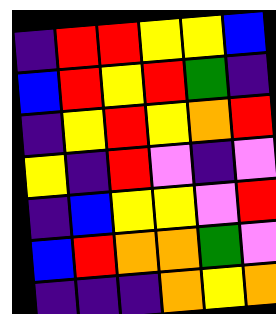[["indigo", "red", "red", "yellow", "yellow", "blue"], ["blue", "red", "yellow", "red", "green", "indigo"], ["indigo", "yellow", "red", "yellow", "orange", "red"], ["yellow", "indigo", "red", "violet", "indigo", "violet"], ["indigo", "blue", "yellow", "yellow", "violet", "red"], ["blue", "red", "orange", "orange", "green", "violet"], ["indigo", "indigo", "indigo", "orange", "yellow", "orange"]]